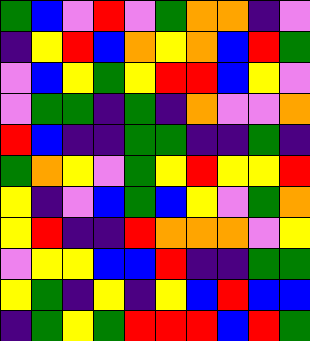[["green", "blue", "violet", "red", "violet", "green", "orange", "orange", "indigo", "violet"], ["indigo", "yellow", "red", "blue", "orange", "yellow", "orange", "blue", "red", "green"], ["violet", "blue", "yellow", "green", "yellow", "red", "red", "blue", "yellow", "violet"], ["violet", "green", "green", "indigo", "green", "indigo", "orange", "violet", "violet", "orange"], ["red", "blue", "indigo", "indigo", "green", "green", "indigo", "indigo", "green", "indigo"], ["green", "orange", "yellow", "violet", "green", "yellow", "red", "yellow", "yellow", "red"], ["yellow", "indigo", "violet", "blue", "green", "blue", "yellow", "violet", "green", "orange"], ["yellow", "red", "indigo", "indigo", "red", "orange", "orange", "orange", "violet", "yellow"], ["violet", "yellow", "yellow", "blue", "blue", "red", "indigo", "indigo", "green", "green"], ["yellow", "green", "indigo", "yellow", "indigo", "yellow", "blue", "red", "blue", "blue"], ["indigo", "green", "yellow", "green", "red", "red", "red", "blue", "red", "green"]]